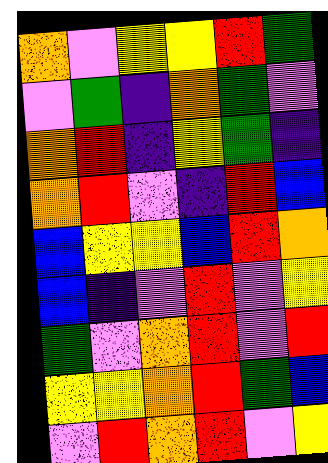[["orange", "violet", "yellow", "yellow", "red", "green"], ["violet", "green", "indigo", "orange", "green", "violet"], ["orange", "red", "indigo", "yellow", "green", "indigo"], ["orange", "red", "violet", "indigo", "red", "blue"], ["blue", "yellow", "yellow", "blue", "red", "orange"], ["blue", "indigo", "violet", "red", "violet", "yellow"], ["green", "violet", "orange", "red", "violet", "red"], ["yellow", "yellow", "orange", "red", "green", "blue"], ["violet", "red", "orange", "red", "violet", "yellow"]]